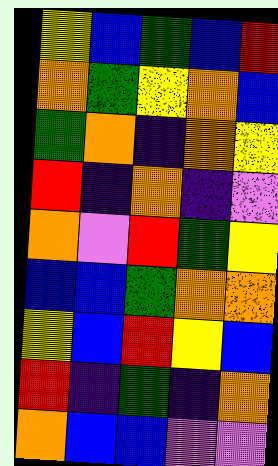[["yellow", "blue", "green", "blue", "red"], ["orange", "green", "yellow", "orange", "blue"], ["green", "orange", "indigo", "orange", "yellow"], ["red", "indigo", "orange", "indigo", "violet"], ["orange", "violet", "red", "green", "yellow"], ["blue", "blue", "green", "orange", "orange"], ["yellow", "blue", "red", "yellow", "blue"], ["red", "indigo", "green", "indigo", "orange"], ["orange", "blue", "blue", "violet", "violet"]]